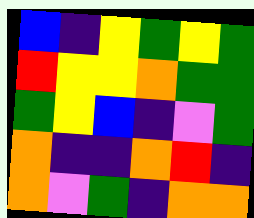[["blue", "indigo", "yellow", "green", "yellow", "green"], ["red", "yellow", "yellow", "orange", "green", "green"], ["green", "yellow", "blue", "indigo", "violet", "green"], ["orange", "indigo", "indigo", "orange", "red", "indigo"], ["orange", "violet", "green", "indigo", "orange", "orange"]]